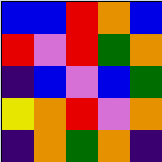[["blue", "blue", "red", "orange", "blue"], ["red", "violet", "red", "green", "orange"], ["indigo", "blue", "violet", "blue", "green"], ["yellow", "orange", "red", "violet", "orange"], ["indigo", "orange", "green", "orange", "indigo"]]